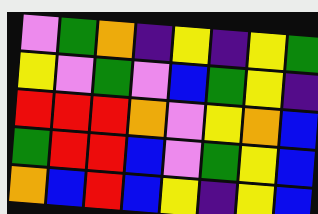[["violet", "green", "orange", "indigo", "yellow", "indigo", "yellow", "green"], ["yellow", "violet", "green", "violet", "blue", "green", "yellow", "indigo"], ["red", "red", "red", "orange", "violet", "yellow", "orange", "blue"], ["green", "red", "red", "blue", "violet", "green", "yellow", "blue"], ["orange", "blue", "red", "blue", "yellow", "indigo", "yellow", "blue"]]